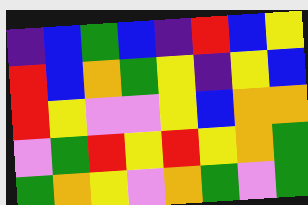[["indigo", "blue", "green", "blue", "indigo", "red", "blue", "yellow"], ["red", "blue", "orange", "green", "yellow", "indigo", "yellow", "blue"], ["red", "yellow", "violet", "violet", "yellow", "blue", "orange", "orange"], ["violet", "green", "red", "yellow", "red", "yellow", "orange", "green"], ["green", "orange", "yellow", "violet", "orange", "green", "violet", "green"]]